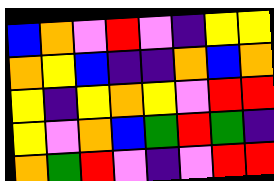[["blue", "orange", "violet", "red", "violet", "indigo", "yellow", "yellow"], ["orange", "yellow", "blue", "indigo", "indigo", "orange", "blue", "orange"], ["yellow", "indigo", "yellow", "orange", "yellow", "violet", "red", "red"], ["yellow", "violet", "orange", "blue", "green", "red", "green", "indigo"], ["orange", "green", "red", "violet", "indigo", "violet", "red", "red"]]